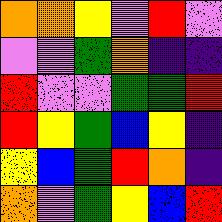[["orange", "orange", "yellow", "violet", "red", "violet"], ["violet", "violet", "green", "orange", "indigo", "indigo"], ["red", "violet", "violet", "green", "green", "red"], ["red", "yellow", "green", "blue", "yellow", "indigo"], ["yellow", "blue", "green", "red", "orange", "indigo"], ["orange", "violet", "green", "yellow", "blue", "red"]]